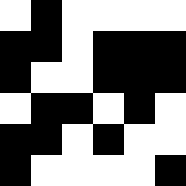[["white", "black", "white", "white", "white", "white"], ["black", "black", "white", "black", "black", "black"], ["black", "white", "white", "black", "black", "black"], ["white", "black", "black", "white", "black", "white"], ["black", "black", "white", "black", "white", "white"], ["black", "white", "white", "white", "white", "black"]]